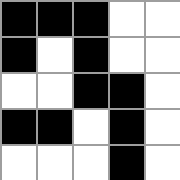[["black", "black", "black", "white", "white"], ["black", "white", "black", "white", "white"], ["white", "white", "black", "black", "white"], ["black", "black", "white", "black", "white"], ["white", "white", "white", "black", "white"]]